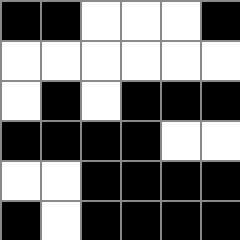[["black", "black", "white", "white", "white", "black"], ["white", "white", "white", "white", "white", "white"], ["white", "black", "white", "black", "black", "black"], ["black", "black", "black", "black", "white", "white"], ["white", "white", "black", "black", "black", "black"], ["black", "white", "black", "black", "black", "black"]]